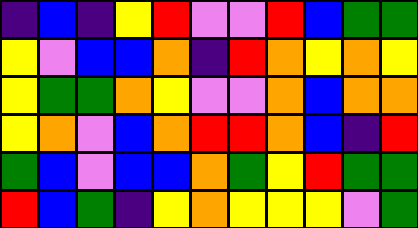[["indigo", "blue", "indigo", "yellow", "red", "violet", "violet", "red", "blue", "green", "green"], ["yellow", "violet", "blue", "blue", "orange", "indigo", "red", "orange", "yellow", "orange", "yellow"], ["yellow", "green", "green", "orange", "yellow", "violet", "violet", "orange", "blue", "orange", "orange"], ["yellow", "orange", "violet", "blue", "orange", "red", "red", "orange", "blue", "indigo", "red"], ["green", "blue", "violet", "blue", "blue", "orange", "green", "yellow", "red", "green", "green"], ["red", "blue", "green", "indigo", "yellow", "orange", "yellow", "yellow", "yellow", "violet", "green"]]